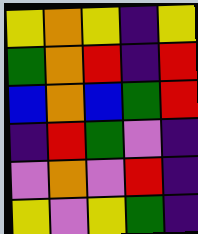[["yellow", "orange", "yellow", "indigo", "yellow"], ["green", "orange", "red", "indigo", "red"], ["blue", "orange", "blue", "green", "red"], ["indigo", "red", "green", "violet", "indigo"], ["violet", "orange", "violet", "red", "indigo"], ["yellow", "violet", "yellow", "green", "indigo"]]